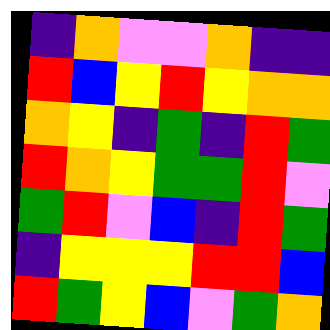[["indigo", "orange", "violet", "violet", "orange", "indigo", "indigo"], ["red", "blue", "yellow", "red", "yellow", "orange", "orange"], ["orange", "yellow", "indigo", "green", "indigo", "red", "green"], ["red", "orange", "yellow", "green", "green", "red", "violet"], ["green", "red", "violet", "blue", "indigo", "red", "green"], ["indigo", "yellow", "yellow", "yellow", "red", "red", "blue"], ["red", "green", "yellow", "blue", "violet", "green", "orange"]]